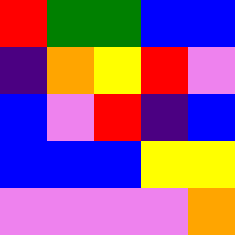[["red", "green", "green", "blue", "blue"], ["indigo", "orange", "yellow", "red", "violet"], ["blue", "violet", "red", "indigo", "blue"], ["blue", "blue", "blue", "yellow", "yellow"], ["violet", "violet", "violet", "violet", "orange"]]